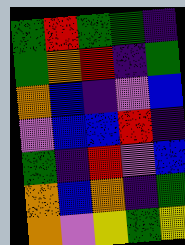[["green", "red", "green", "green", "indigo"], ["green", "orange", "red", "indigo", "green"], ["orange", "blue", "indigo", "violet", "blue"], ["violet", "blue", "blue", "red", "indigo"], ["green", "indigo", "red", "violet", "blue"], ["orange", "blue", "orange", "indigo", "green"], ["orange", "violet", "yellow", "green", "yellow"]]